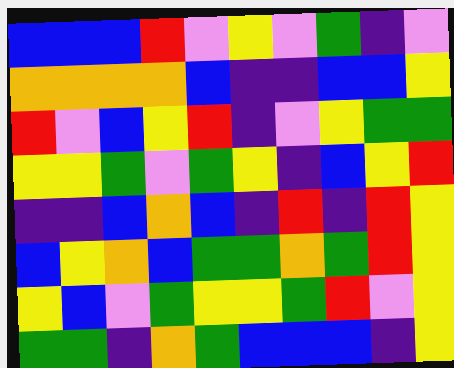[["blue", "blue", "blue", "red", "violet", "yellow", "violet", "green", "indigo", "violet"], ["orange", "orange", "orange", "orange", "blue", "indigo", "indigo", "blue", "blue", "yellow"], ["red", "violet", "blue", "yellow", "red", "indigo", "violet", "yellow", "green", "green"], ["yellow", "yellow", "green", "violet", "green", "yellow", "indigo", "blue", "yellow", "red"], ["indigo", "indigo", "blue", "orange", "blue", "indigo", "red", "indigo", "red", "yellow"], ["blue", "yellow", "orange", "blue", "green", "green", "orange", "green", "red", "yellow"], ["yellow", "blue", "violet", "green", "yellow", "yellow", "green", "red", "violet", "yellow"], ["green", "green", "indigo", "orange", "green", "blue", "blue", "blue", "indigo", "yellow"]]